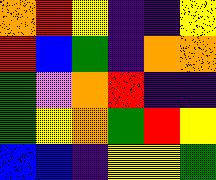[["orange", "red", "yellow", "indigo", "indigo", "yellow"], ["red", "blue", "green", "indigo", "orange", "orange"], ["green", "violet", "orange", "red", "indigo", "indigo"], ["green", "yellow", "orange", "green", "red", "yellow"], ["blue", "blue", "indigo", "yellow", "yellow", "green"]]